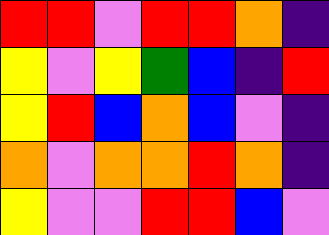[["red", "red", "violet", "red", "red", "orange", "indigo"], ["yellow", "violet", "yellow", "green", "blue", "indigo", "red"], ["yellow", "red", "blue", "orange", "blue", "violet", "indigo"], ["orange", "violet", "orange", "orange", "red", "orange", "indigo"], ["yellow", "violet", "violet", "red", "red", "blue", "violet"]]